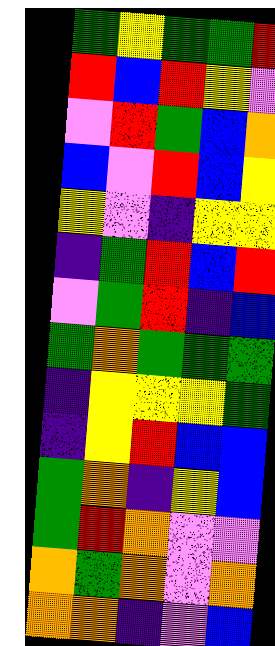[["green", "yellow", "green", "green", "red"], ["red", "blue", "red", "yellow", "violet"], ["violet", "red", "green", "blue", "orange"], ["blue", "violet", "red", "blue", "yellow"], ["yellow", "violet", "indigo", "yellow", "yellow"], ["indigo", "green", "red", "blue", "red"], ["violet", "green", "red", "indigo", "blue"], ["green", "orange", "green", "green", "green"], ["indigo", "yellow", "yellow", "yellow", "green"], ["indigo", "yellow", "red", "blue", "blue"], ["green", "orange", "indigo", "yellow", "blue"], ["green", "red", "orange", "violet", "violet"], ["orange", "green", "orange", "violet", "orange"], ["orange", "orange", "indigo", "violet", "blue"]]